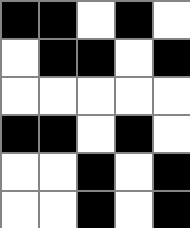[["black", "black", "white", "black", "white"], ["white", "black", "black", "white", "black"], ["white", "white", "white", "white", "white"], ["black", "black", "white", "black", "white"], ["white", "white", "black", "white", "black"], ["white", "white", "black", "white", "black"]]